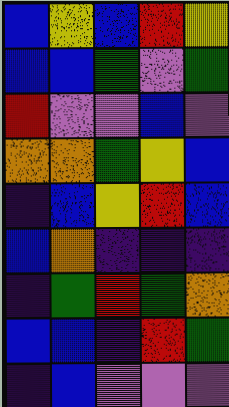[["blue", "yellow", "blue", "red", "yellow"], ["blue", "blue", "green", "violet", "green"], ["red", "violet", "violet", "blue", "violet"], ["orange", "orange", "green", "yellow", "blue"], ["indigo", "blue", "yellow", "red", "blue"], ["blue", "orange", "indigo", "indigo", "indigo"], ["indigo", "green", "red", "green", "orange"], ["blue", "blue", "indigo", "red", "green"], ["indigo", "blue", "violet", "violet", "violet"]]